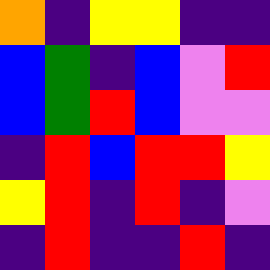[["orange", "indigo", "yellow", "yellow", "indigo", "indigo"], ["blue", "green", "indigo", "blue", "violet", "red"], ["blue", "green", "red", "blue", "violet", "violet"], ["indigo", "red", "blue", "red", "red", "yellow"], ["yellow", "red", "indigo", "red", "indigo", "violet"], ["indigo", "red", "indigo", "indigo", "red", "indigo"]]